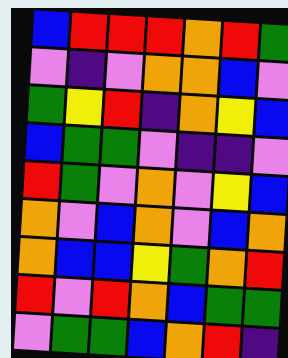[["blue", "red", "red", "red", "orange", "red", "green"], ["violet", "indigo", "violet", "orange", "orange", "blue", "violet"], ["green", "yellow", "red", "indigo", "orange", "yellow", "blue"], ["blue", "green", "green", "violet", "indigo", "indigo", "violet"], ["red", "green", "violet", "orange", "violet", "yellow", "blue"], ["orange", "violet", "blue", "orange", "violet", "blue", "orange"], ["orange", "blue", "blue", "yellow", "green", "orange", "red"], ["red", "violet", "red", "orange", "blue", "green", "green"], ["violet", "green", "green", "blue", "orange", "red", "indigo"]]